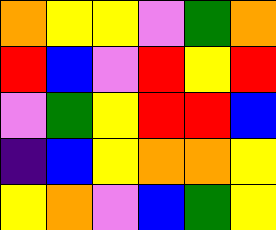[["orange", "yellow", "yellow", "violet", "green", "orange"], ["red", "blue", "violet", "red", "yellow", "red"], ["violet", "green", "yellow", "red", "red", "blue"], ["indigo", "blue", "yellow", "orange", "orange", "yellow"], ["yellow", "orange", "violet", "blue", "green", "yellow"]]